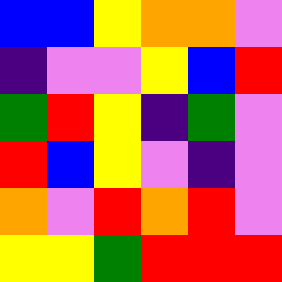[["blue", "blue", "yellow", "orange", "orange", "violet"], ["indigo", "violet", "violet", "yellow", "blue", "red"], ["green", "red", "yellow", "indigo", "green", "violet"], ["red", "blue", "yellow", "violet", "indigo", "violet"], ["orange", "violet", "red", "orange", "red", "violet"], ["yellow", "yellow", "green", "red", "red", "red"]]